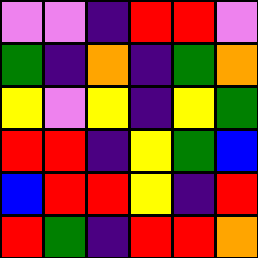[["violet", "violet", "indigo", "red", "red", "violet"], ["green", "indigo", "orange", "indigo", "green", "orange"], ["yellow", "violet", "yellow", "indigo", "yellow", "green"], ["red", "red", "indigo", "yellow", "green", "blue"], ["blue", "red", "red", "yellow", "indigo", "red"], ["red", "green", "indigo", "red", "red", "orange"]]